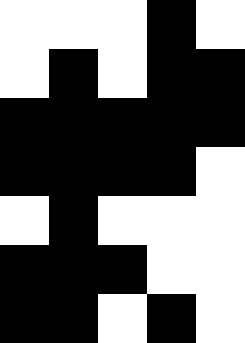[["white", "white", "white", "black", "white"], ["white", "black", "white", "black", "black"], ["black", "black", "black", "black", "black"], ["black", "black", "black", "black", "white"], ["white", "black", "white", "white", "white"], ["black", "black", "black", "white", "white"], ["black", "black", "white", "black", "white"]]